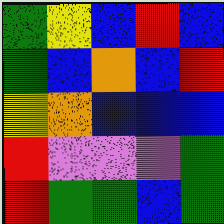[["green", "yellow", "blue", "red", "blue"], ["green", "blue", "orange", "blue", "red"], ["yellow", "orange", "blue", "blue", "blue"], ["red", "violet", "violet", "violet", "green"], ["red", "green", "green", "blue", "green"]]